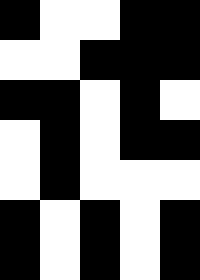[["black", "white", "white", "black", "black"], ["white", "white", "black", "black", "black"], ["black", "black", "white", "black", "white"], ["white", "black", "white", "black", "black"], ["white", "black", "white", "white", "white"], ["black", "white", "black", "white", "black"], ["black", "white", "black", "white", "black"]]